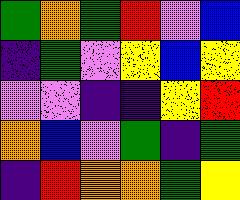[["green", "orange", "green", "red", "violet", "blue"], ["indigo", "green", "violet", "yellow", "blue", "yellow"], ["violet", "violet", "indigo", "indigo", "yellow", "red"], ["orange", "blue", "violet", "green", "indigo", "green"], ["indigo", "red", "orange", "orange", "green", "yellow"]]